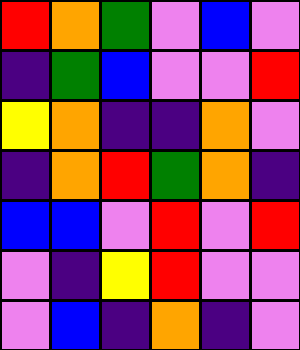[["red", "orange", "green", "violet", "blue", "violet"], ["indigo", "green", "blue", "violet", "violet", "red"], ["yellow", "orange", "indigo", "indigo", "orange", "violet"], ["indigo", "orange", "red", "green", "orange", "indigo"], ["blue", "blue", "violet", "red", "violet", "red"], ["violet", "indigo", "yellow", "red", "violet", "violet"], ["violet", "blue", "indigo", "orange", "indigo", "violet"]]